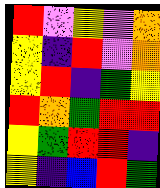[["red", "violet", "yellow", "violet", "orange"], ["yellow", "indigo", "red", "violet", "orange"], ["yellow", "red", "indigo", "green", "yellow"], ["red", "orange", "green", "red", "red"], ["yellow", "green", "red", "red", "indigo"], ["yellow", "indigo", "blue", "red", "green"]]